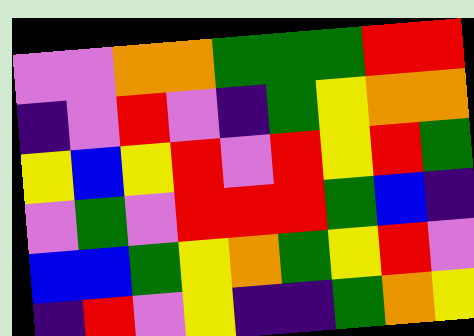[["violet", "violet", "orange", "orange", "green", "green", "green", "red", "red"], ["indigo", "violet", "red", "violet", "indigo", "green", "yellow", "orange", "orange"], ["yellow", "blue", "yellow", "red", "violet", "red", "yellow", "red", "green"], ["violet", "green", "violet", "red", "red", "red", "green", "blue", "indigo"], ["blue", "blue", "green", "yellow", "orange", "green", "yellow", "red", "violet"], ["indigo", "red", "violet", "yellow", "indigo", "indigo", "green", "orange", "yellow"]]